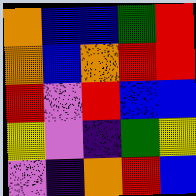[["orange", "blue", "blue", "green", "red"], ["orange", "blue", "orange", "red", "red"], ["red", "violet", "red", "blue", "blue"], ["yellow", "violet", "indigo", "green", "yellow"], ["violet", "indigo", "orange", "red", "blue"]]